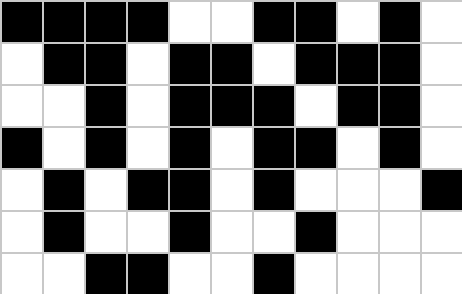[["black", "black", "black", "black", "white", "white", "black", "black", "white", "black", "white"], ["white", "black", "black", "white", "black", "black", "white", "black", "black", "black", "white"], ["white", "white", "black", "white", "black", "black", "black", "white", "black", "black", "white"], ["black", "white", "black", "white", "black", "white", "black", "black", "white", "black", "white"], ["white", "black", "white", "black", "black", "white", "black", "white", "white", "white", "black"], ["white", "black", "white", "white", "black", "white", "white", "black", "white", "white", "white"], ["white", "white", "black", "black", "white", "white", "black", "white", "white", "white", "white"]]